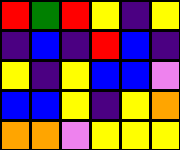[["red", "green", "red", "yellow", "indigo", "yellow"], ["indigo", "blue", "indigo", "red", "blue", "indigo"], ["yellow", "indigo", "yellow", "blue", "blue", "violet"], ["blue", "blue", "yellow", "indigo", "yellow", "orange"], ["orange", "orange", "violet", "yellow", "yellow", "yellow"]]